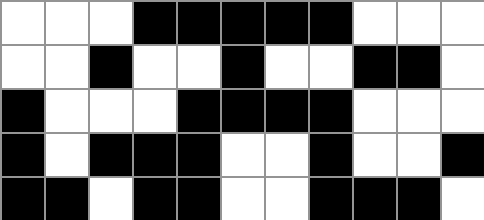[["white", "white", "white", "black", "black", "black", "black", "black", "white", "white", "white"], ["white", "white", "black", "white", "white", "black", "white", "white", "black", "black", "white"], ["black", "white", "white", "white", "black", "black", "black", "black", "white", "white", "white"], ["black", "white", "black", "black", "black", "white", "white", "black", "white", "white", "black"], ["black", "black", "white", "black", "black", "white", "white", "black", "black", "black", "white"]]